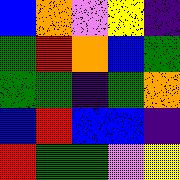[["blue", "orange", "violet", "yellow", "indigo"], ["green", "red", "orange", "blue", "green"], ["green", "green", "indigo", "green", "orange"], ["blue", "red", "blue", "blue", "indigo"], ["red", "green", "green", "violet", "yellow"]]